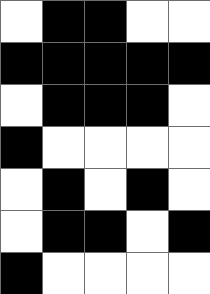[["white", "black", "black", "white", "white"], ["black", "black", "black", "black", "black"], ["white", "black", "black", "black", "white"], ["black", "white", "white", "white", "white"], ["white", "black", "white", "black", "white"], ["white", "black", "black", "white", "black"], ["black", "white", "white", "white", "white"]]